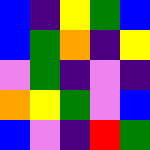[["blue", "indigo", "yellow", "green", "blue"], ["blue", "green", "orange", "indigo", "yellow"], ["violet", "green", "indigo", "violet", "indigo"], ["orange", "yellow", "green", "violet", "blue"], ["blue", "violet", "indigo", "red", "green"]]